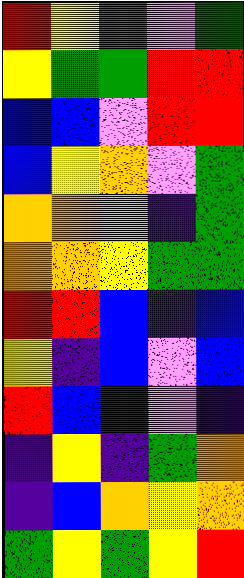[["red", "yellow", "green", "violet", "green"], ["yellow", "green", "green", "red", "red"], ["blue", "blue", "violet", "red", "red"], ["blue", "yellow", "orange", "violet", "green"], ["orange", "orange", "violet", "indigo", "green"], ["orange", "orange", "yellow", "green", "green"], ["red", "red", "blue", "indigo", "blue"], ["yellow", "indigo", "blue", "violet", "blue"], ["red", "blue", "indigo", "violet", "indigo"], ["indigo", "yellow", "indigo", "green", "orange"], ["indigo", "blue", "orange", "yellow", "orange"], ["green", "yellow", "green", "yellow", "red"]]